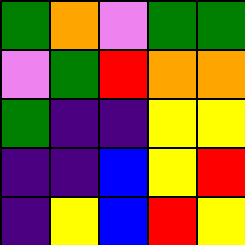[["green", "orange", "violet", "green", "green"], ["violet", "green", "red", "orange", "orange"], ["green", "indigo", "indigo", "yellow", "yellow"], ["indigo", "indigo", "blue", "yellow", "red"], ["indigo", "yellow", "blue", "red", "yellow"]]